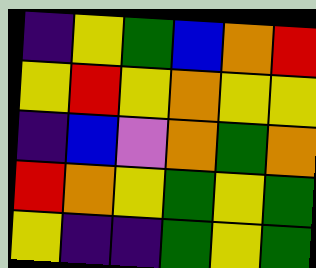[["indigo", "yellow", "green", "blue", "orange", "red"], ["yellow", "red", "yellow", "orange", "yellow", "yellow"], ["indigo", "blue", "violet", "orange", "green", "orange"], ["red", "orange", "yellow", "green", "yellow", "green"], ["yellow", "indigo", "indigo", "green", "yellow", "green"]]